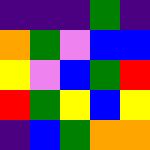[["indigo", "indigo", "indigo", "green", "indigo"], ["orange", "green", "violet", "blue", "blue"], ["yellow", "violet", "blue", "green", "red"], ["red", "green", "yellow", "blue", "yellow"], ["indigo", "blue", "green", "orange", "orange"]]